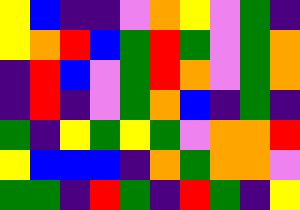[["yellow", "blue", "indigo", "indigo", "violet", "orange", "yellow", "violet", "green", "indigo"], ["yellow", "orange", "red", "blue", "green", "red", "green", "violet", "green", "orange"], ["indigo", "red", "blue", "violet", "green", "red", "orange", "violet", "green", "orange"], ["indigo", "red", "indigo", "violet", "green", "orange", "blue", "indigo", "green", "indigo"], ["green", "indigo", "yellow", "green", "yellow", "green", "violet", "orange", "orange", "red"], ["yellow", "blue", "blue", "blue", "indigo", "orange", "green", "orange", "orange", "violet"], ["green", "green", "indigo", "red", "green", "indigo", "red", "green", "indigo", "yellow"]]